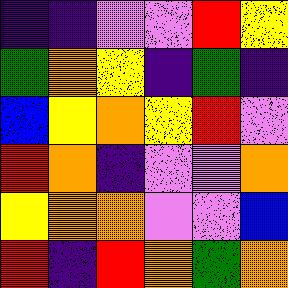[["indigo", "indigo", "violet", "violet", "red", "yellow"], ["green", "orange", "yellow", "indigo", "green", "indigo"], ["blue", "yellow", "orange", "yellow", "red", "violet"], ["red", "orange", "indigo", "violet", "violet", "orange"], ["yellow", "orange", "orange", "violet", "violet", "blue"], ["red", "indigo", "red", "orange", "green", "orange"]]